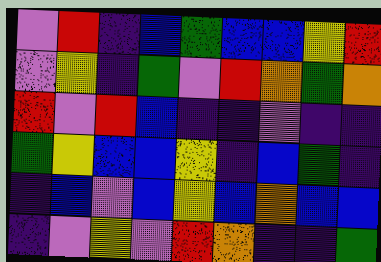[["violet", "red", "indigo", "blue", "green", "blue", "blue", "yellow", "red"], ["violet", "yellow", "indigo", "green", "violet", "red", "orange", "green", "orange"], ["red", "violet", "red", "blue", "indigo", "indigo", "violet", "indigo", "indigo"], ["green", "yellow", "blue", "blue", "yellow", "indigo", "blue", "green", "indigo"], ["indigo", "blue", "violet", "blue", "yellow", "blue", "orange", "blue", "blue"], ["indigo", "violet", "yellow", "violet", "red", "orange", "indigo", "indigo", "green"]]